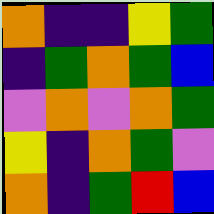[["orange", "indigo", "indigo", "yellow", "green"], ["indigo", "green", "orange", "green", "blue"], ["violet", "orange", "violet", "orange", "green"], ["yellow", "indigo", "orange", "green", "violet"], ["orange", "indigo", "green", "red", "blue"]]